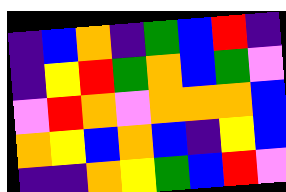[["indigo", "blue", "orange", "indigo", "green", "blue", "red", "indigo"], ["indigo", "yellow", "red", "green", "orange", "blue", "green", "violet"], ["violet", "red", "orange", "violet", "orange", "orange", "orange", "blue"], ["orange", "yellow", "blue", "orange", "blue", "indigo", "yellow", "blue"], ["indigo", "indigo", "orange", "yellow", "green", "blue", "red", "violet"]]